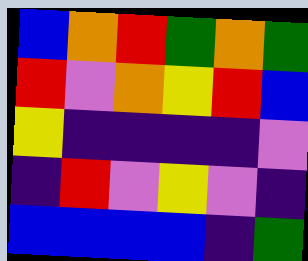[["blue", "orange", "red", "green", "orange", "green"], ["red", "violet", "orange", "yellow", "red", "blue"], ["yellow", "indigo", "indigo", "indigo", "indigo", "violet"], ["indigo", "red", "violet", "yellow", "violet", "indigo"], ["blue", "blue", "blue", "blue", "indigo", "green"]]